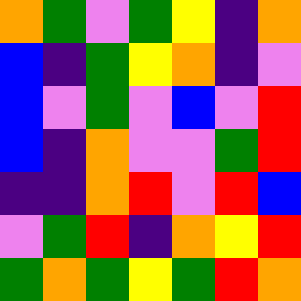[["orange", "green", "violet", "green", "yellow", "indigo", "orange"], ["blue", "indigo", "green", "yellow", "orange", "indigo", "violet"], ["blue", "violet", "green", "violet", "blue", "violet", "red"], ["blue", "indigo", "orange", "violet", "violet", "green", "red"], ["indigo", "indigo", "orange", "red", "violet", "red", "blue"], ["violet", "green", "red", "indigo", "orange", "yellow", "red"], ["green", "orange", "green", "yellow", "green", "red", "orange"]]